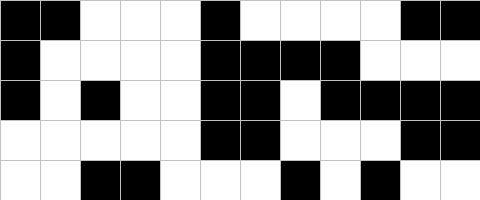[["black", "black", "white", "white", "white", "black", "white", "white", "white", "white", "black", "black"], ["black", "white", "white", "white", "white", "black", "black", "black", "black", "white", "white", "white"], ["black", "white", "black", "white", "white", "black", "black", "white", "black", "black", "black", "black"], ["white", "white", "white", "white", "white", "black", "black", "white", "white", "white", "black", "black"], ["white", "white", "black", "black", "white", "white", "white", "black", "white", "black", "white", "white"]]